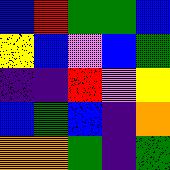[["blue", "red", "green", "green", "blue"], ["yellow", "blue", "violet", "blue", "green"], ["indigo", "indigo", "red", "violet", "yellow"], ["blue", "green", "blue", "indigo", "orange"], ["orange", "orange", "green", "indigo", "green"]]